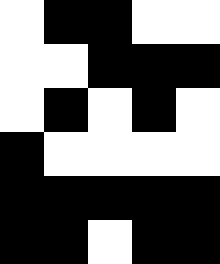[["white", "black", "black", "white", "white"], ["white", "white", "black", "black", "black"], ["white", "black", "white", "black", "white"], ["black", "white", "white", "white", "white"], ["black", "black", "black", "black", "black"], ["black", "black", "white", "black", "black"]]